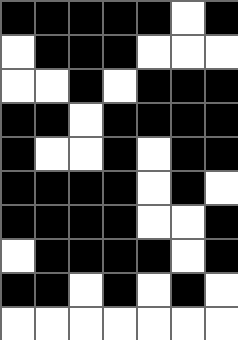[["black", "black", "black", "black", "black", "white", "black"], ["white", "black", "black", "black", "white", "white", "white"], ["white", "white", "black", "white", "black", "black", "black"], ["black", "black", "white", "black", "black", "black", "black"], ["black", "white", "white", "black", "white", "black", "black"], ["black", "black", "black", "black", "white", "black", "white"], ["black", "black", "black", "black", "white", "white", "black"], ["white", "black", "black", "black", "black", "white", "black"], ["black", "black", "white", "black", "white", "black", "white"], ["white", "white", "white", "white", "white", "white", "white"]]